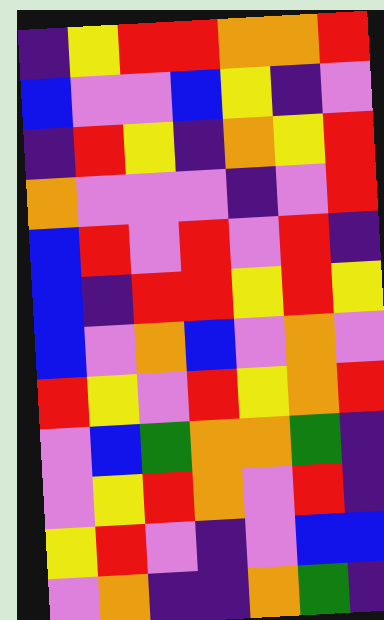[["indigo", "yellow", "red", "red", "orange", "orange", "red"], ["blue", "violet", "violet", "blue", "yellow", "indigo", "violet"], ["indigo", "red", "yellow", "indigo", "orange", "yellow", "red"], ["orange", "violet", "violet", "violet", "indigo", "violet", "red"], ["blue", "red", "violet", "red", "violet", "red", "indigo"], ["blue", "indigo", "red", "red", "yellow", "red", "yellow"], ["blue", "violet", "orange", "blue", "violet", "orange", "violet"], ["red", "yellow", "violet", "red", "yellow", "orange", "red"], ["violet", "blue", "green", "orange", "orange", "green", "indigo"], ["violet", "yellow", "red", "orange", "violet", "red", "indigo"], ["yellow", "red", "violet", "indigo", "violet", "blue", "blue"], ["violet", "orange", "indigo", "indigo", "orange", "green", "indigo"]]